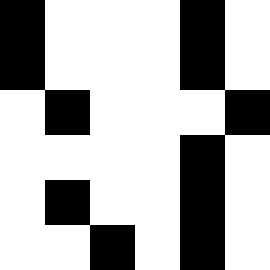[["black", "white", "white", "white", "black", "white"], ["black", "white", "white", "white", "black", "white"], ["white", "black", "white", "white", "white", "black"], ["white", "white", "white", "white", "black", "white"], ["white", "black", "white", "white", "black", "white"], ["white", "white", "black", "white", "black", "white"]]